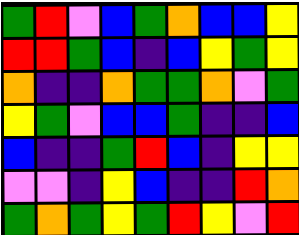[["green", "red", "violet", "blue", "green", "orange", "blue", "blue", "yellow"], ["red", "red", "green", "blue", "indigo", "blue", "yellow", "green", "yellow"], ["orange", "indigo", "indigo", "orange", "green", "green", "orange", "violet", "green"], ["yellow", "green", "violet", "blue", "blue", "green", "indigo", "indigo", "blue"], ["blue", "indigo", "indigo", "green", "red", "blue", "indigo", "yellow", "yellow"], ["violet", "violet", "indigo", "yellow", "blue", "indigo", "indigo", "red", "orange"], ["green", "orange", "green", "yellow", "green", "red", "yellow", "violet", "red"]]